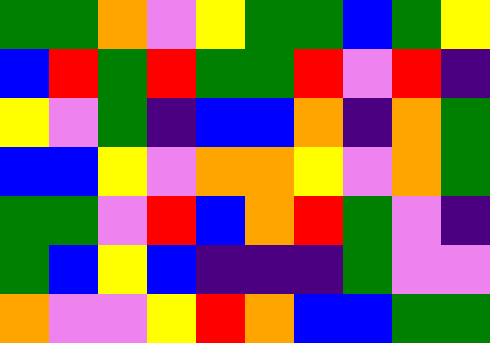[["green", "green", "orange", "violet", "yellow", "green", "green", "blue", "green", "yellow"], ["blue", "red", "green", "red", "green", "green", "red", "violet", "red", "indigo"], ["yellow", "violet", "green", "indigo", "blue", "blue", "orange", "indigo", "orange", "green"], ["blue", "blue", "yellow", "violet", "orange", "orange", "yellow", "violet", "orange", "green"], ["green", "green", "violet", "red", "blue", "orange", "red", "green", "violet", "indigo"], ["green", "blue", "yellow", "blue", "indigo", "indigo", "indigo", "green", "violet", "violet"], ["orange", "violet", "violet", "yellow", "red", "orange", "blue", "blue", "green", "green"]]